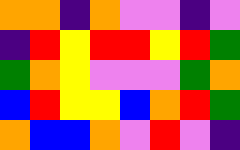[["orange", "orange", "indigo", "orange", "violet", "violet", "indigo", "violet"], ["indigo", "red", "yellow", "red", "red", "yellow", "red", "green"], ["green", "orange", "yellow", "violet", "violet", "violet", "green", "orange"], ["blue", "red", "yellow", "yellow", "blue", "orange", "red", "green"], ["orange", "blue", "blue", "orange", "violet", "red", "violet", "indigo"]]